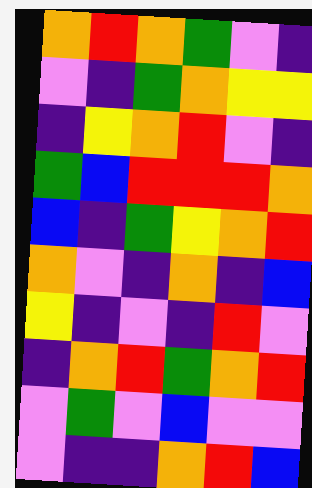[["orange", "red", "orange", "green", "violet", "indigo"], ["violet", "indigo", "green", "orange", "yellow", "yellow"], ["indigo", "yellow", "orange", "red", "violet", "indigo"], ["green", "blue", "red", "red", "red", "orange"], ["blue", "indigo", "green", "yellow", "orange", "red"], ["orange", "violet", "indigo", "orange", "indigo", "blue"], ["yellow", "indigo", "violet", "indigo", "red", "violet"], ["indigo", "orange", "red", "green", "orange", "red"], ["violet", "green", "violet", "blue", "violet", "violet"], ["violet", "indigo", "indigo", "orange", "red", "blue"]]